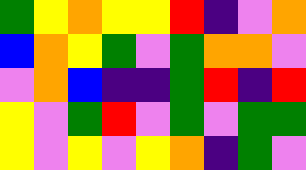[["green", "yellow", "orange", "yellow", "yellow", "red", "indigo", "violet", "orange"], ["blue", "orange", "yellow", "green", "violet", "green", "orange", "orange", "violet"], ["violet", "orange", "blue", "indigo", "indigo", "green", "red", "indigo", "red"], ["yellow", "violet", "green", "red", "violet", "green", "violet", "green", "green"], ["yellow", "violet", "yellow", "violet", "yellow", "orange", "indigo", "green", "violet"]]